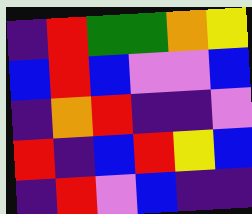[["indigo", "red", "green", "green", "orange", "yellow"], ["blue", "red", "blue", "violet", "violet", "blue"], ["indigo", "orange", "red", "indigo", "indigo", "violet"], ["red", "indigo", "blue", "red", "yellow", "blue"], ["indigo", "red", "violet", "blue", "indigo", "indigo"]]